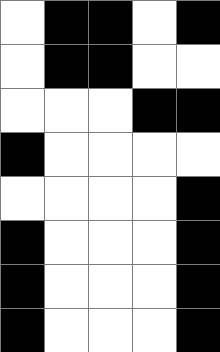[["white", "black", "black", "white", "black"], ["white", "black", "black", "white", "white"], ["white", "white", "white", "black", "black"], ["black", "white", "white", "white", "white"], ["white", "white", "white", "white", "black"], ["black", "white", "white", "white", "black"], ["black", "white", "white", "white", "black"], ["black", "white", "white", "white", "black"]]